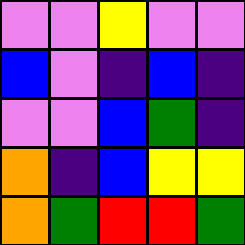[["violet", "violet", "yellow", "violet", "violet"], ["blue", "violet", "indigo", "blue", "indigo"], ["violet", "violet", "blue", "green", "indigo"], ["orange", "indigo", "blue", "yellow", "yellow"], ["orange", "green", "red", "red", "green"]]